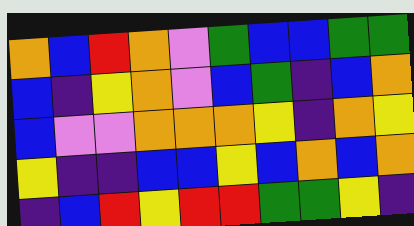[["orange", "blue", "red", "orange", "violet", "green", "blue", "blue", "green", "green"], ["blue", "indigo", "yellow", "orange", "violet", "blue", "green", "indigo", "blue", "orange"], ["blue", "violet", "violet", "orange", "orange", "orange", "yellow", "indigo", "orange", "yellow"], ["yellow", "indigo", "indigo", "blue", "blue", "yellow", "blue", "orange", "blue", "orange"], ["indigo", "blue", "red", "yellow", "red", "red", "green", "green", "yellow", "indigo"]]